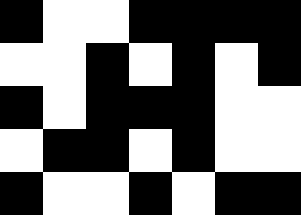[["black", "white", "white", "black", "black", "black", "black"], ["white", "white", "black", "white", "black", "white", "black"], ["black", "white", "black", "black", "black", "white", "white"], ["white", "black", "black", "white", "black", "white", "white"], ["black", "white", "white", "black", "white", "black", "black"]]